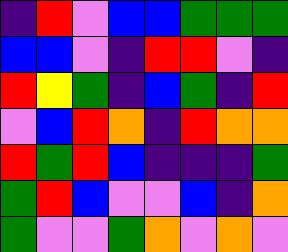[["indigo", "red", "violet", "blue", "blue", "green", "green", "green"], ["blue", "blue", "violet", "indigo", "red", "red", "violet", "indigo"], ["red", "yellow", "green", "indigo", "blue", "green", "indigo", "red"], ["violet", "blue", "red", "orange", "indigo", "red", "orange", "orange"], ["red", "green", "red", "blue", "indigo", "indigo", "indigo", "green"], ["green", "red", "blue", "violet", "violet", "blue", "indigo", "orange"], ["green", "violet", "violet", "green", "orange", "violet", "orange", "violet"]]